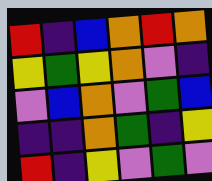[["red", "indigo", "blue", "orange", "red", "orange"], ["yellow", "green", "yellow", "orange", "violet", "indigo"], ["violet", "blue", "orange", "violet", "green", "blue"], ["indigo", "indigo", "orange", "green", "indigo", "yellow"], ["red", "indigo", "yellow", "violet", "green", "violet"]]